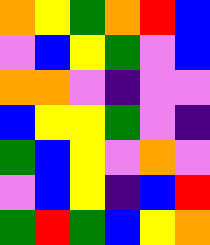[["orange", "yellow", "green", "orange", "red", "blue"], ["violet", "blue", "yellow", "green", "violet", "blue"], ["orange", "orange", "violet", "indigo", "violet", "violet"], ["blue", "yellow", "yellow", "green", "violet", "indigo"], ["green", "blue", "yellow", "violet", "orange", "violet"], ["violet", "blue", "yellow", "indigo", "blue", "red"], ["green", "red", "green", "blue", "yellow", "orange"]]